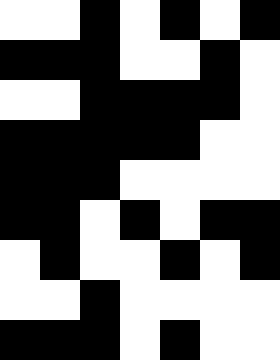[["white", "white", "black", "white", "black", "white", "black"], ["black", "black", "black", "white", "white", "black", "white"], ["white", "white", "black", "black", "black", "black", "white"], ["black", "black", "black", "black", "black", "white", "white"], ["black", "black", "black", "white", "white", "white", "white"], ["black", "black", "white", "black", "white", "black", "black"], ["white", "black", "white", "white", "black", "white", "black"], ["white", "white", "black", "white", "white", "white", "white"], ["black", "black", "black", "white", "black", "white", "white"]]